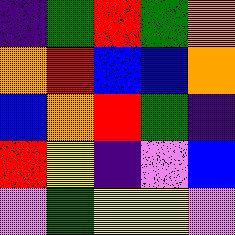[["indigo", "green", "red", "green", "orange"], ["orange", "red", "blue", "blue", "orange"], ["blue", "orange", "red", "green", "indigo"], ["red", "yellow", "indigo", "violet", "blue"], ["violet", "green", "yellow", "yellow", "violet"]]